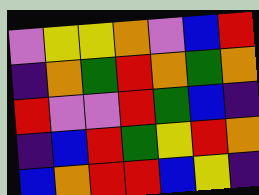[["violet", "yellow", "yellow", "orange", "violet", "blue", "red"], ["indigo", "orange", "green", "red", "orange", "green", "orange"], ["red", "violet", "violet", "red", "green", "blue", "indigo"], ["indigo", "blue", "red", "green", "yellow", "red", "orange"], ["blue", "orange", "red", "red", "blue", "yellow", "indigo"]]